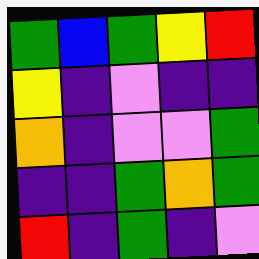[["green", "blue", "green", "yellow", "red"], ["yellow", "indigo", "violet", "indigo", "indigo"], ["orange", "indigo", "violet", "violet", "green"], ["indigo", "indigo", "green", "orange", "green"], ["red", "indigo", "green", "indigo", "violet"]]